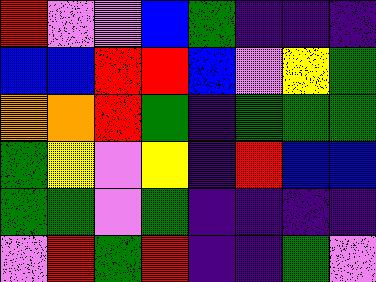[["red", "violet", "violet", "blue", "green", "indigo", "indigo", "indigo"], ["blue", "blue", "red", "red", "blue", "violet", "yellow", "green"], ["orange", "orange", "red", "green", "indigo", "green", "green", "green"], ["green", "yellow", "violet", "yellow", "indigo", "red", "blue", "blue"], ["green", "green", "violet", "green", "indigo", "indigo", "indigo", "indigo"], ["violet", "red", "green", "red", "indigo", "indigo", "green", "violet"]]